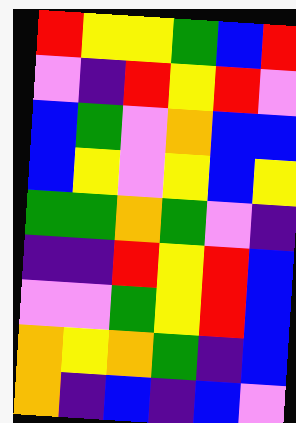[["red", "yellow", "yellow", "green", "blue", "red"], ["violet", "indigo", "red", "yellow", "red", "violet"], ["blue", "green", "violet", "orange", "blue", "blue"], ["blue", "yellow", "violet", "yellow", "blue", "yellow"], ["green", "green", "orange", "green", "violet", "indigo"], ["indigo", "indigo", "red", "yellow", "red", "blue"], ["violet", "violet", "green", "yellow", "red", "blue"], ["orange", "yellow", "orange", "green", "indigo", "blue"], ["orange", "indigo", "blue", "indigo", "blue", "violet"]]